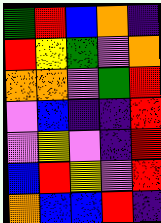[["green", "red", "blue", "orange", "indigo"], ["red", "yellow", "green", "violet", "orange"], ["orange", "orange", "violet", "green", "red"], ["violet", "blue", "indigo", "indigo", "red"], ["violet", "yellow", "violet", "indigo", "red"], ["blue", "red", "yellow", "violet", "red"], ["orange", "blue", "blue", "red", "indigo"]]